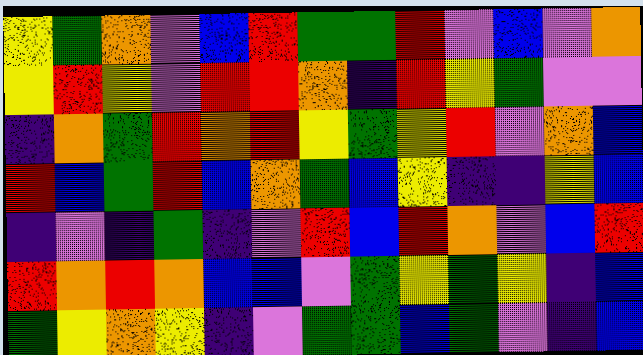[["yellow", "green", "orange", "violet", "blue", "red", "green", "green", "red", "violet", "blue", "violet", "orange"], ["yellow", "red", "yellow", "violet", "red", "red", "orange", "indigo", "red", "yellow", "green", "violet", "violet"], ["indigo", "orange", "green", "red", "orange", "red", "yellow", "green", "yellow", "red", "violet", "orange", "blue"], ["red", "blue", "green", "red", "blue", "orange", "green", "blue", "yellow", "indigo", "indigo", "yellow", "blue"], ["indigo", "violet", "indigo", "green", "indigo", "violet", "red", "blue", "red", "orange", "violet", "blue", "red"], ["red", "orange", "red", "orange", "blue", "blue", "violet", "green", "yellow", "green", "yellow", "indigo", "blue"], ["green", "yellow", "orange", "yellow", "indigo", "violet", "green", "green", "blue", "green", "violet", "indigo", "blue"]]